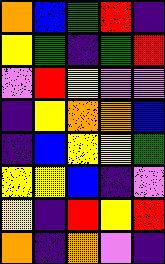[["orange", "blue", "green", "red", "indigo"], ["yellow", "green", "indigo", "green", "red"], ["violet", "red", "yellow", "violet", "violet"], ["indigo", "yellow", "orange", "orange", "blue"], ["indigo", "blue", "yellow", "yellow", "green"], ["yellow", "yellow", "blue", "indigo", "violet"], ["yellow", "indigo", "red", "yellow", "red"], ["orange", "indigo", "orange", "violet", "indigo"]]